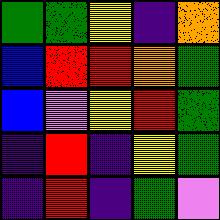[["green", "green", "yellow", "indigo", "orange"], ["blue", "red", "red", "orange", "green"], ["blue", "violet", "yellow", "red", "green"], ["indigo", "red", "indigo", "yellow", "green"], ["indigo", "red", "indigo", "green", "violet"]]